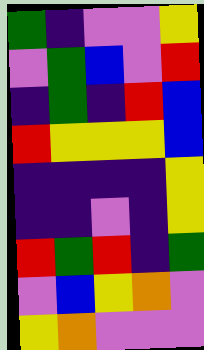[["green", "indigo", "violet", "violet", "yellow"], ["violet", "green", "blue", "violet", "red"], ["indigo", "green", "indigo", "red", "blue"], ["red", "yellow", "yellow", "yellow", "blue"], ["indigo", "indigo", "indigo", "indigo", "yellow"], ["indigo", "indigo", "violet", "indigo", "yellow"], ["red", "green", "red", "indigo", "green"], ["violet", "blue", "yellow", "orange", "violet"], ["yellow", "orange", "violet", "violet", "violet"]]